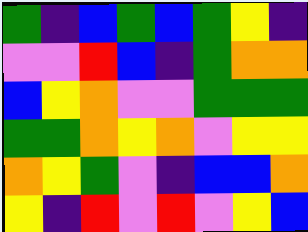[["green", "indigo", "blue", "green", "blue", "green", "yellow", "indigo"], ["violet", "violet", "red", "blue", "indigo", "green", "orange", "orange"], ["blue", "yellow", "orange", "violet", "violet", "green", "green", "green"], ["green", "green", "orange", "yellow", "orange", "violet", "yellow", "yellow"], ["orange", "yellow", "green", "violet", "indigo", "blue", "blue", "orange"], ["yellow", "indigo", "red", "violet", "red", "violet", "yellow", "blue"]]